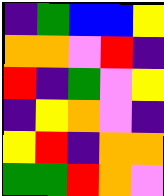[["indigo", "green", "blue", "blue", "yellow"], ["orange", "orange", "violet", "red", "indigo"], ["red", "indigo", "green", "violet", "yellow"], ["indigo", "yellow", "orange", "violet", "indigo"], ["yellow", "red", "indigo", "orange", "orange"], ["green", "green", "red", "orange", "violet"]]